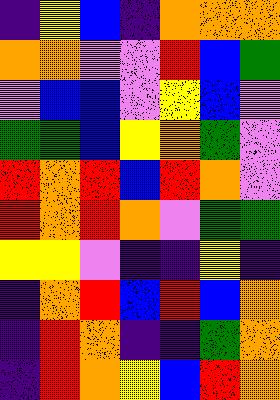[["indigo", "yellow", "blue", "indigo", "orange", "orange", "orange"], ["orange", "orange", "violet", "violet", "red", "blue", "green"], ["violet", "blue", "blue", "violet", "yellow", "blue", "violet"], ["green", "green", "blue", "yellow", "orange", "green", "violet"], ["red", "orange", "red", "blue", "red", "orange", "violet"], ["red", "orange", "red", "orange", "violet", "green", "green"], ["yellow", "yellow", "violet", "indigo", "indigo", "yellow", "indigo"], ["indigo", "orange", "red", "blue", "red", "blue", "orange"], ["indigo", "red", "orange", "indigo", "indigo", "green", "orange"], ["indigo", "red", "orange", "yellow", "blue", "red", "orange"]]